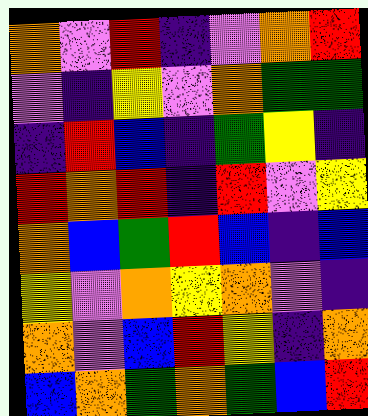[["orange", "violet", "red", "indigo", "violet", "orange", "red"], ["violet", "indigo", "yellow", "violet", "orange", "green", "green"], ["indigo", "red", "blue", "indigo", "green", "yellow", "indigo"], ["red", "orange", "red", "indigo", "red", "violet", "yellow"], ["orange", "blue", "green", "red", "blue", "indigo", "blue"], ["yellow", "violet", "orange", "yellow", "orange", "violet", "indigo"], ["orange", "violet", "blue", "red", "yellow", "indigo", "orange"], ["blue", "orange", "green", "orange", "green", "blue", "red"]]